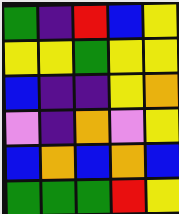[["green", "indigo", "red", "blue", "yellow"], ["yellow", "yellow", "green", "yellow", "yellow"], ["blue", "indigo", "indigo", "yellow", "orange"], ["violet", "indigo", "orange", "violet", "yellow"], ["blue", "orange", "blue", "orange", "blue"], ["green", "green", "green", "red", "yellow"]]